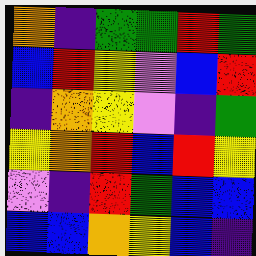[["orange", "indigo", "green", "green", "red", "green"], ["blue", "red", "yellow", "violet", "blue", "red"], ["indigo", "orange", "yellow", "violet", "indigo", "green"], ["yellow", "orange", "red", "blue", "red", "yellow"], ["violet", "indigo", "red", "green", "blue", "blue"], ["blue", "blue", "orange", "yellow", "blue", "indigo"]]